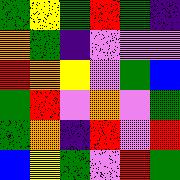[["green", "yellow", "green", "red", "green", "indigo"], ["orange", "green", "indigo", "violet", "violet", "violet"], ["red", "orange", "yellow", "violet", "green", "blue"], ["green", "red", "violet", "orange", "violet", "green"], ["green", "orange", "indigo", "red", "violet", "red"], ["blue", "yellow", "green", "violet", "red", "green"]]